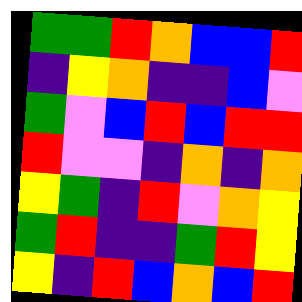[["green", "green", "red", "orange", "blue", "blue", "red"], ["indigo", "yellow", "orange", "indigo", "indigo", "blue", "violet"], ["green", "violet", "blue", "red", "blue", "red", "red"], ["red", "violet", "violet", "indigo", "orange", "indigo", "orange"], ["yellow", "green", "indigo", "red", "violet", "orange", "yellow"], ["green", "red", "indigo", "indigo", "green", "red", "yellow"], ["yellow", "indigo", "red", "blue", "orange", "blue", "red"]]